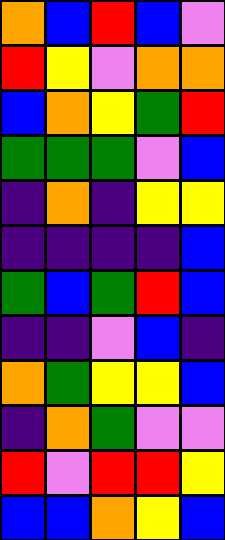[["orange", "blue", "red", "blue", "violet"], ["red", "yellow", "violet", "orange", "orange"], ["blue", "orange", "yellow", "green", "red"], ["green", "green", "green", "violet", "blue"], ["indigo", "orange", "indigo", "yellow", "yellow"], ["indigo", "indigo", "indigo", "indigo", "blue"], ["green", "blue", "green", "red", "blue"], ["indigo", "indigo", "violet", "blue", "indigo"], ["orange", "green", "yellow", "yellow", "blue"], ["indigo", "orange", "green", "violet", "violet"], ["red", "violet", "red", "red", "yellow"], ["blue", "blue", "orange", "yellow", "blue"]]